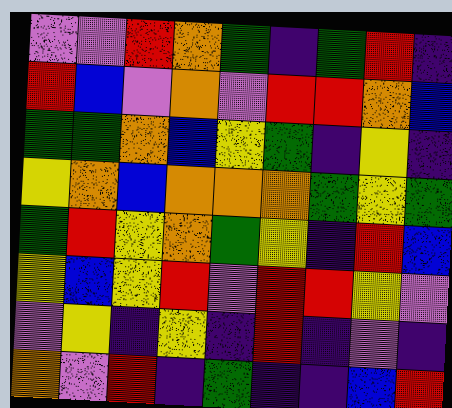[["violet", "violet", "red", "orange", "green", "indigo", "green", "red", "indigo"], ["red", "blue", "violet", "orange", "violet", "red", "red", "orange", "blue"], ["green", "green", "orange", "blue", "yellow", "green", "indigo", "yellow", "indigo"], ["yellow", "orange", "blue", "orange", "orange", "orange", "green", "yellow", "green"], ["green", "red", "yellow", "orange", "green", "yellow", "indigo", "red", "blue"], ["yellow", "blue", "yellow", "red", "violet", "red", "red", "yellow", "violet"], ["violet", "yellow", "indigo", "yellow", "indigo", "red", "indigo", "violet", "indigo"], ["orange", "violet", "red", "indigo", "green", "indigo", "indigo", "blue", "red"]]